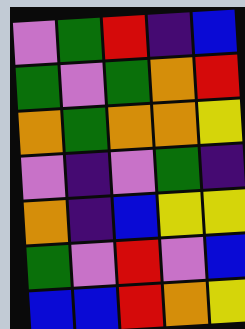[["violet", "green", "red", "indigo", "blue"], ["green", "violet", "green", "orange", "red"], ["orange", "green", "orange", "orange", "yellow"], ["violet", "indigo", "violet", "green", "indigo"], ["orange", "indigo", "blue", "yellow", "yellow"], ["green", "violet", "red", "violet", "blue"], ["blue", "blue", "red", "orange", "yellow"]]